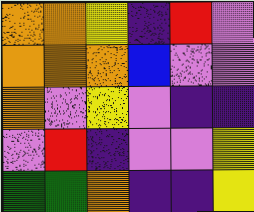[["orange", "orange", "yellow", "indigo", "red", "violet"], ["orange", "orange", "orange", "blue", "violet", "violet"], ["orange", "violet", "yellow", "violet", "indigo", "indigo"], ["violet", "red", "indigo", "violet", "violet", "yellow"], ["green", "green", "orange", "indigo", "indigo", "yellow"]]